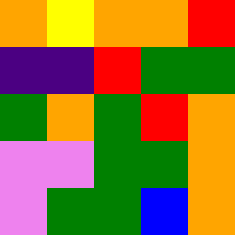[["orange", "yellow", "orange", "orange", "red"], ["indigo", "indigo", "red", "green", "green"], ["green", "orange", "green", "red", "orange"], ["violet", "violet", "green", "green", "orange"], ["violet", "green", "green", "blue", "orange"]]